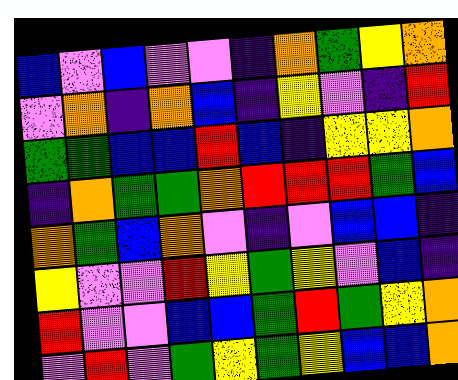[["blue", "violet", "blue", "violet", "violet", "indigo", "orange", "green", "yellow", "orange"], ["violet", "orange", "indigo", "orange", "blue", "indigo", "yellow", "violet", "indigo", "red"], ["green", "green", "blue", "blue", "red", "blue", "indigo", "yellow", "yellow", "orange"], ["indigo", "orange", "green", "green", "orange", "red", "red", "red", "green", "blue"], ["orange", "green", "blue", "orange", "violet", "indigo", "violet", "blue", "blue", "indigo"], ["yellow", "violet", "violet", "red", "yellow", "green", "yellow", "violet", "blue", "indigo"], ["red", "violet", "violet", "blue", "blue", "green", "red", "green", "yellow", "orange"], ["violet", "red", "violet", "green", "yellow", "green", "yellow", "blue", "blue", "orange"]]